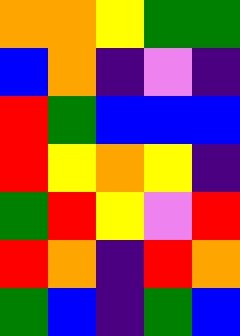[["orange", "orange", "yellow", "green", "green"], ["blue", "orange", "indigo", "violet", "indigo"], ["red", "green", "blue", "blue", "blue"], ["red", "yellow", "orange", "yellow", "indigo"], ["green", "red", "yellow", "violet", "red"], ["red", "orange", "indigo", "red", "orange"], ["green", "blue", "indigo", "green", "blue"]]